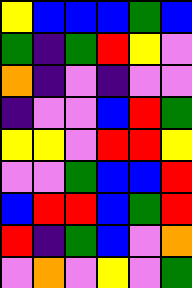[["yellow", "blue", "blue", "blue", "green", "blue"], ["green", "indigo", "green", "red", "yellow", "violet"], ["orange", "indigo", "violet", "indigo", "violet", "violet"], ["indigo", "violet", "violet", "blue", "red", "green"], ["yellow", "yellow", "violet", "red", "red", "yellow"], ["violet", "violet", "green", "blue", "blue", "red"], ["blue", "red", "red", "blue", "green", "red"], ["red", "indigo", "green", "blue", "violet", "orange"], ["violet", "orange", "violet", "yellow", "violet", "green"]]